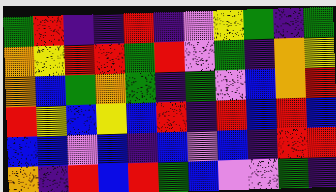[["green", "red", "indigo", "indigo", "red", "indigo", "violet", "yellow", "green", "indigo", "green"], ["orange", "yellow", "red", "red", "green", "red", "violet", "green", "indigo", "orange", "yellow"], ["orange", "blue", "green", "orange", "green", "indigo", "green", "violet", "blue", "orange", "red"], ["red", "yellow", "blue", "yellow", "blue", "red", "indigo", "red", "blue", "red", "blue"], ["blue", "blue", "violet", "blue", "indigo", "blue", "violet", "blue", "indigo", "red", "red"], ["orange", "indigo", "red", "blue", "red", "green", "blue", "violet", "violet", "green", "indigo"]]